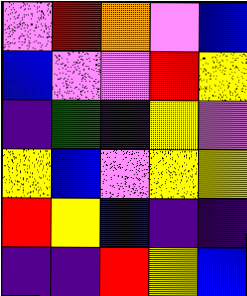[["violet", "red", "orange", "violet", "blue"], ["blue", "violet", "violet", "red", "yellow"], ["indigo", "green", "indigo", "yellow", "violet"], ["yellow", "blue", "violet", "yellow", "yellow"], ["red", "yellow", "blue", "indigo", "indigo"], ["indigo", "indigo", "red", "yellow", "blue"]]